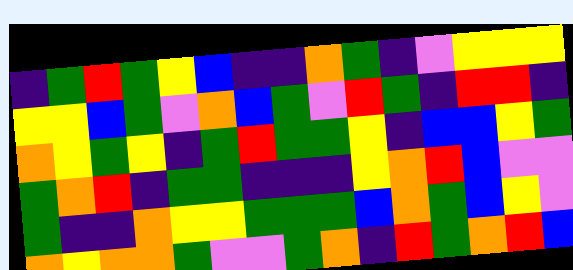[["indigo", "green", "red", "green", "yellow", "blue", "indigo", "indigo", "orange", "green", "indigo", "violet", "yellow", "yellow", "yellow"], ["yellow", "yellow", "blue", "green", "violet", "orange", "blue", "green", "violet", "red", "green", "indigo", "red", "red", "indigo"], ["orange", "yellow", "green", "yellow", "indigo", "green", "red", "green", "green", "yellow", "indigo", "blue", "blue", "yellow", "green"], ["green", "orange", "red", "indigo", "green", "green", "indigo", "indigo", "indigo", "yellow", "orange", "red", "blue", "violet", "violet"], ["green", "indigo", "indigo", "orange", "yellow", "yellow", "green", "green", "green", "blue", "orange", "green", "blue", "yellow", "violet"], ["orange", "yellow", "orange", "orange", "green", "violet", "violet", "green", "orange", "indigo", "red", "green", "orange", "red", "blue"]]